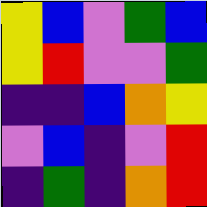[["yellow", "blue", "violet", "green", "blue"], ["yellow", "red", "violet", "violet", "green"], ["indigo", "indigo", "blue", "orange", "yellow"], ["violet", "blue", "indigo", "violet", "red"], ["indigo", "green", "indigo", "orange", "red"]]